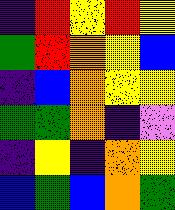[["indigo", "red", "yellow", "red", "yellow"], ["green", "red", "orange", "yellow", "blue"], ["indigo", "blue", "orange", "yellow", "yellow"], ["green", "green", "orange", "indigo", "violet"], ["indigo", "yellow", "indigo", "orange", "yellow"], ["blue", "green", "blue", "orange", "green"]]